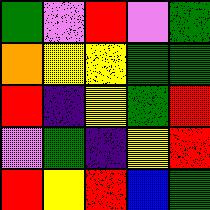[["green", "violet", "red", "violet", "green"], ["orange", "yellow", "yellow", "green", "green"], ["red", "indigo", "yellow", "green", "red"], ["violet", "green", "indigo", "yellow", "red"], ["red", "yellow", "red", "blue", "green"]]